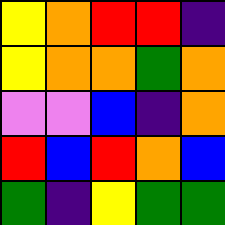[["yellow", "orange", "red", "red", "indigo"], ["yellow", "orange", "orange", "green", "orange"], ["violet", "violet", "blue", "indigo", "orange"], ["red", "blue", "red", "orange", "blue"], ["green", "indigo", "yellow", "green", "green"]]